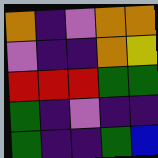[["orange", "indigo", "violet", "orange", "orange"], ["violet", "indigo", "indigo", "orange", "yellow"], ["red", "red", "red", "green", "green"], ["green", "indigo", "violet", "indigo", "indigo"], ["green", "indigo", "indigo", "green", "blue"]]